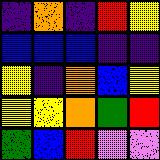[["indigo", "orange", "indigo", "red", "yellow"], ["blue", "blue", "blue", "indigo", "indigo"], ["yellow", "indigo", "orange", "blue", "yellow"], ["yellow", "yellow", "orange", "green", "red"], ["green", "blue", "red", "violet", "violet"]]